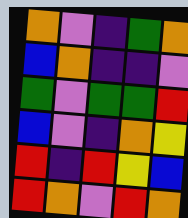[["orange", "violet", "indigo", "green", "orange"], ["blue", "orange", "indigo", "indigo", "violet"], ["green", "violet", "green", "green", "red"], ["blue", "violet", "indigo", "orange", "yellow"], ["red", "indigo", "red", "yellow", "blue"], ["red", "orange", "violet", "red", "orange"]]